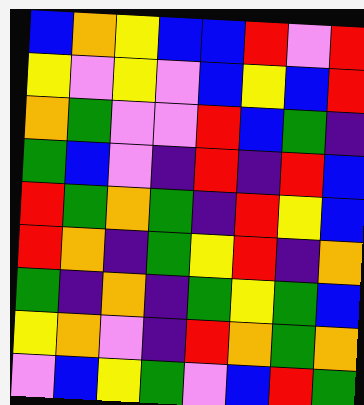[["blue", "orange", "yellow", "blue", "blue", "red", "violet", "red"], ["yellow", "violet", "yellow", "violet", "blue", "yellow", "blue", "red"], ["orange", "green", "violet", "violet", "red", "blue", "green", "indigo"], ["green", "blue", "violet", "indigo", "red", "indigo", "red", "blue"], ["red", "green", "orange", "green", "indigo", "red", "yellow", "blue"], ["red", "orange", "indigo", "green", "yellow", "red", "indigo", "orange"], ["green", "indigo", "orange", "indigo", "green", "yellow", "green", "blue"], ["yellow", "orange", "violet", "indigo", "red", "orange", "green", "orange"], ["violet", "blue", "yellow", "green", "violet", "blue", "red", "green"]]